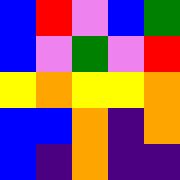[["blue", "red", "violet", "blue", "green"], ["blue", "violet", "green", "violet", "red"], ["yellow", "orange", "yellow", "yellow", "orange"], ["blue", "blue", "orange", "indigo", "orange"], ["blue", "indigo", "orange", "indigo", "indigo"]]